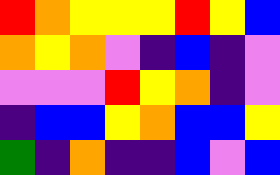[["red", "orange", "yellow", "yellow", "yellow", "red", "yellow", "blue"], ["orange", "yellow", "orange", "violet", "indigo", "blue", "indigo", "violet"], ["violet", "violet", "violet", "red", "yellow", "orange", "indigo", "violet"], ["indigo", "blue", "blue", "yellow", "orange", "blue", "blue", "yellow"], ["green", "indigo", "orange", "indigo", "indigo", "blue", "violet", "blue"]]